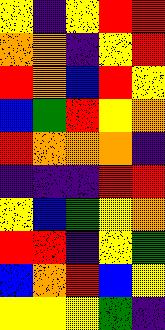[["yellow", "indigo", "yellow", "red", "red"], ["orange", "orange", "indigo", "yellow", "red"], ["red", "orange", "blue", "red", "yellow"], ["blue", "green", "red", "yellow", "orange"], ["red", "orange", "orange", "orange", "indigo"], ["indigo", "indigo", "indigo", "red", "red"], ["yellow", "blue", "green", "yellow", "orange"], ["red", "red", "indigo", "yellow", "green"], ["blue", "orange", "red", "blue", "yellow"], ["yellow", "yellow", "yellow", "green", "indigo"]]